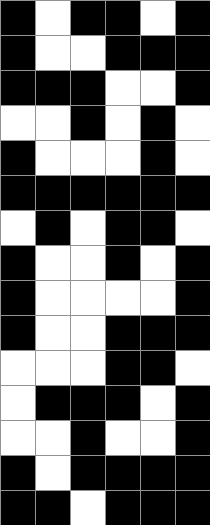[["black", "white", "black", "black", "white", "black"], ["black", "white", "white", "black", "black", "black"], ["black", "black", "black", "white", "white", "black"], ["white", "white", "black", "white", "black", "white"], ["black", "white", "white", "white", "black", "white"], ["black", "black", "black", "black", "black", "black"], ["white", "black", "white", "black", "black", "white"], ["black", "white", "white", "black", "white", "black"], ["black", "white", "white", "white", "white", "black"], ["black", "white", "white", "black", "black", "black"], ["white", "white", "white", "black", "black", "white"], ["white", "black", "black", "black", "white", "black"], ["white", "white", "black", "white", "white", "black"], ["black", "white", "black", "black", "black", "black"], ["black", "black", "white", "black", "black", "black"]]